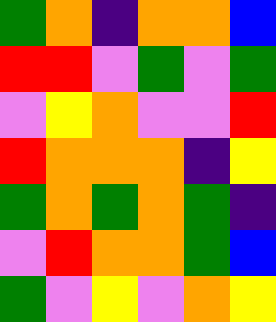[["green", "orange", "indigo", "orange", "orange", "blue"], ["red", "red", "violet", "green", "violet", "green"], ["violet", "yellow", "orange", "violet", "violet", "red"], ["red", "orange", "orange", "orange", "indigo", "yellow"], ["green", "orange", "green", "orange", "green", "indigo"], ["violet", "red", "orange", "orange", "green", "blue"], ["green", "violet", "yellow", "violet", "orange", "yellow"]]